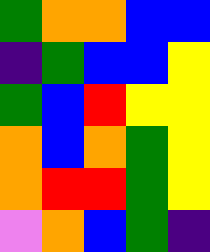[["green", "orange", "orange", "blue", "blue"], ["indigo", "green", "blue", "blue", "yellow"], ["green", "blue", "red", "yellow", "yellow"], ["orange", "blue", "orange", "green", "yellow"], ["orange", "red", "red", "green", "yellow"], ["violet", "orange", "blue", "green", "indigo"]]